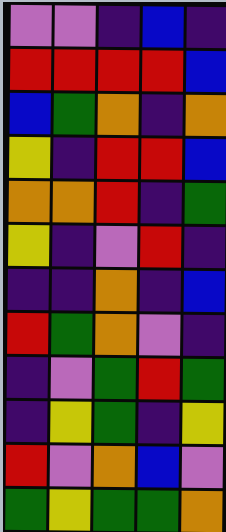[["violet", "violet", "indigo", "blue", "indigo"], ["red", "red", "red", "red", "blue"], ["blue", "green", "orange", "indigo", "orange"], ["yellow", "indigo", "red", "red", "blue"], ["orange", "orange", "red", "indigo", "green"], ["yellow", "indigo", "violet", "red", "indigo"], ["indigo", "indigo", "orange", "indigo", "blue"], ["red", "green", "orange", "violet", "indigo"], ["indigo", "violet", "green", "red", "green"], ["indigo", "yellow", "green", "indigo", "yellow"], ["red", "violet", "orange", "blue", "violet"], ["green", "yellow", "green", "green", "orange"]]